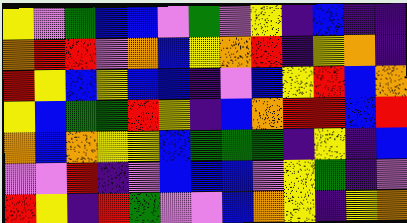[["yellow", "violet", "green", "blue", "blue", "violet", "green", "violet", "yellow", "indigo", "blue", "indigo", "indigo"], ["orange", "red", "red", "violet", "orange", "blue", "yellow", "orange", "red", "indigo", "yellow", "orange", "indigo"], ["red", "yellow", "blue", "yellow", "blue", "blue", "indigo", "violet", "blue", "yellow", "red", "blue", "orange"], ["yellow", "blue", "green", "green", "red", "yellow", "indigo", "blue", "orange", "red", "red", "blue", "red"], ["orange", "blue", "orange", "yellow", "yellow", "blue", "green", "green", "green", "indigo", "yellow", "indigo", "blue"], ["violet", "violet", "red", "indigo", "violet", "blue", "blue", "blue", "violet", "yellow", "green", "indigo", "violet"], ["red", "yellow", "indigo", "red", "green", "violet", "violet", "blue", "orange", "yellow", "indigo", "yellow", "orange"]]